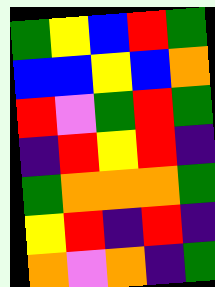[["green", "yellow", "blue", "red", "green"], ["blue", "blue", "yellow", "blue", "orange"], ["red", "violet", "green", "red", "green"], ["indigo", "red", "yellow", "red", "indigo"], ["green", "orange", "orange", "orange", "green"], ["yellow", "red", "indigo", "red", "indigo"], ["orange", "violet", "orange", "indigo", "green"]]